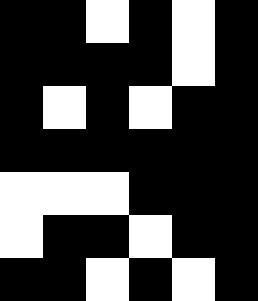[["black", "black", "white", "black", "white", "black"], ["black", "black", "black", "black", "white", "black"], ["black", "white", "black", "white", "black", "black"], ["black", "black", "black", "black", "black", "black"], ["white", "white", "white", "black", "black", "black"], ["white", "black", "black", "white", "black", "black"], ["black", "black", "white", "black", "white", "black"]]